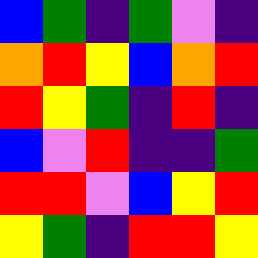[["blue", "green", "indigo", "green", "violet", "indigo"], ["orange", "red", "yellow", "blue", "orange", "red"], ["red", "yellow", "green", "indigo", "red", "indigo"], ["blue", "violet", "red", "indigo", "indigo", "green"], ["red", "red", "violet", "blue", "yellow", "red"], ["yellow", "green", "indigo", "red", "red", "yellow"]]